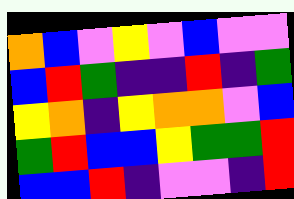[["orange", "blue", "violet", "yellow", "violet", "blue", "violet", "violet"], ["blue", "red", "green", "indigo", "indigo", "red", "indigo", "green"], ["yellow", "orange", "indigo", "yellow", "orange", "orange", "violet", "blue"], ["green", "red", "blue", "blue", "yellow", "green", "green", "red"], ["blue", "blue", "red", "indigo", "violet", "violet", "indigo", "red"]]